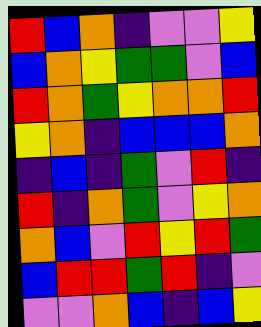[["red", "blue", "orange", "indigo", "violet", "violet", "yellow"], ["blue", "orange", "yellow", "green", "green", "violet", "blue"], ["red", "orange", "green", "yellow", "orange", "orange", "red"], ["yellow", "orange", "indigo", "blue", "blue", "blue", "orange"], ["indigo", "blue", "indigo", "green", "violet", "red", "indigo"], ["red", "indigo", "orange", "green", "violet", "yellow", "orange"], ["orange", "blue", "violet", "red", "yellow", "red", "green"], ["blue", "red", "red", "green", "red", "indigo", "violet"], ["violet", "violet", "orange", "blue", "indigo", "blue", "yellow"]]